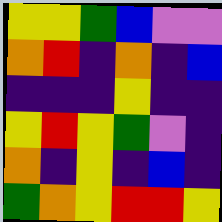[["yellow", "yellow", "green", "blue", "violet", "violet"], ["orange", "red", "indigo", "orange", "indigo", "blue"], ["indigo", "indigo", "indigo", "yellow", "indigo", "indigo"], ["yellow", "red", "yellow", "green", "violet", "indigo"], ["orange", "indigo", "yellow", "indigo", "blue", "indigo"], ["green", "orange", "yellow", "red", "red", "yellow"]]